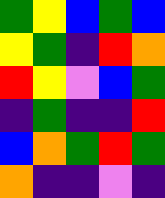[["green", "yellow", "blue", "green", "blue"], ["yellow", "green", "indigo", "red", "orange"], ["red", "yellow", "violet", "blue", "green"], ["indigo", "green", "indigo", "indigo", "red"], ["blue", "orange", "green", "red", "green"], ["orange", "indigo", "indigo", "violet", "indigo"]]